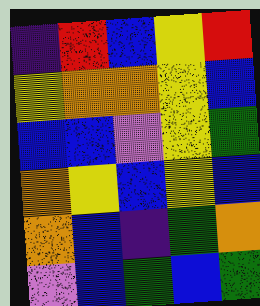[["indigo", "red", "blue", "yellow", "red"], ["yellow", "orange", "orange", "yellow", "blue"], ["blue", "blue", "violet", "yellow", "green"], ["orange", "yellow", "blue", "yellow", "blue"], ["orange", "blue", "indigo", "green", "orange"], ["violet", "blue", "green", "blue", "green"]]